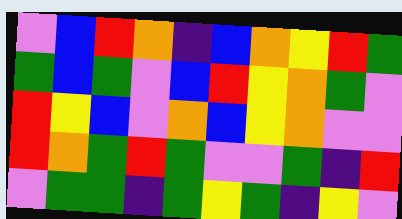[["violet", "blue", "red", "orange", "indigo", "blue", "orange", "yellow", "red", "green"], ["green", "blue", "green", "violet", "blue", "red", "yellow", "orange", "green", "violet"], ["red", "yellow", "blue", "violet", "orange", "blue", "yellow", "orange", "violet", "violet"], ["red", "orange", "green", "red", "green", "violet", "violet", "green", "indigo", "red"], ["violet", "green", "green", "indigo", "green", "yellow", "green", "indigo", "yellow", "violet"]]